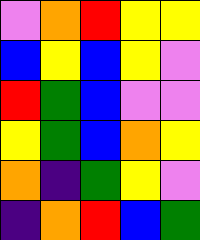[["violet", "orange", "red", "yellow", "yellow"], ["blue", "yellow", "blue", "yellow", "violet"], ["red", "green", "blue", "violet", "violet"], ["yellow", "green", "blue", "orange", "yellow"], ["orange", "indigo", "green", "yellow", "violet"], ["indigo", "orange", "red", "blue", "green"]]